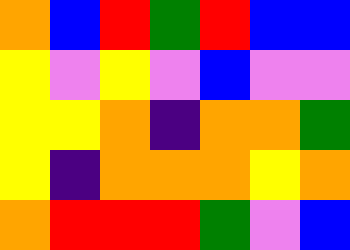[["orange", "blue", "red", "green", "red", "blue", "blue"], ["yellow", "violet", "yellow", "violet", "blue", "violet", "violet"], ["yellow", "yellow", "orange", "indigo", "orange", "orange", "green"], ["yellow", "indigo", "orange", "orange", "orange", "yellow", "orange"], ["orange", "red", "red", "red", "green", "violet", "blue"]]